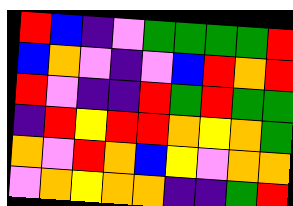[["red", "blue", "indigo", "violet", "green", "green", "green", "green", "red"], ["blue", "orange", "violet", "indigo", "violet", "blue", "red", "orange", "red"], ["red", "violet", "indigo", "indigo", "red", "green", "red", "green", "green"], ["indigo", "red", "yellow", "red", "red", "orange", "yellow", "orange", "green"], ["orange", "violet", "red", "orange", "blue", "yellow", "violet", "orange", "orange"], ["violet", "orange", "yellow", "orange", "orange", "indigo", "indigo", "green", "red"]]